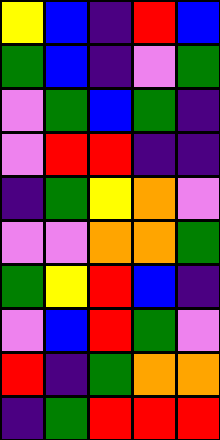[["yellow", "blue", "indigo", "red", "blue"], ["green", "blue", "indigo", "violet", "green"], ["violet", "green", "blue", "green", "indigo"], ["violet", "red", "red", "indigo", "indigo"], ["indigo", "green", "yellow", "orange", "violet"], ["violet", "violet", "orange", "orange", "green"], ["green", "yellow", "red", "blue", "indigo"], ["violet", "blue", "red", "green", "violet"], ["red", "indigo", "green", "orange", "orange"], ["indigo", "green", "red", "red", "red"]]